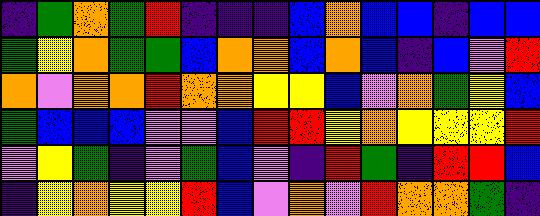[["indigo", "green", "orange", "green", "red", "indigo", "indigo", "indigo", "blue", "orange", "blue", "blue", "indigo", "blue", "blue"], ["green", "yellow", "orange", "green", "green", "blue", "orange", "orange", "blue", "orange", "blue", "indigo", "blue", "violet", "red"], ["orange", "violet", "orange", "orange", "red", "orange", "orange", "yellow", "yellow", "blue", "violet", "orange", "green", "yellow", "blue"], ["green", "blue", "blue", "blue", "violet", "violet", "blue", "red", "red", "yellow", "orange", "yellow", "yellow", "yellow", "red"], ["violet", "yellow", "green", "indigo", "violet", "green", "blue", "violet", "indigo", "red", "green", "indigo", "red", "red", "blue"], ["indigo", "yellow", "orange", "yellow", "yellow", "red", "blue", "violet", "orange", "violet", "red", "orange", "orange", "green", "indigo"]]